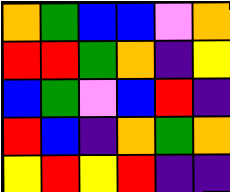[["orange", "green", "blue", "blue", "violet", "orange"], ["red", "red", "green", "orange", "indigo", "yellow"], ["blue", "green", "violet", "blue", "red", "indigo"], ["red", "blue", "indigo", "orange", "green", "orange"], ["yellow", "red", "yellow", "red", "indigo", "indigo"]]